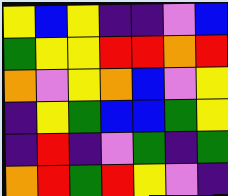[["yellow", "blue", "yellow", "indigo", "indigo", "violet", "blue"], ["green", "yellow", "yellow", "red", "red", "orange", "red"], ["orange", "violet", "yellow", "orange", "blue", "violet", "yellow"], ["indigo", "yellow", "green", "blue", "blue", "green", "yellow"], ["indigo", "red", "indigo", "violet", "green", "indigo", "green"], ["orange", "red", "green", "red", "yellow", "violet", "indigo"]]